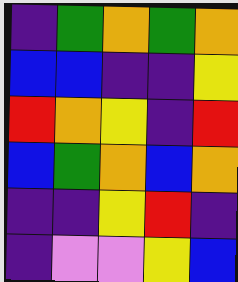[["indigo", "green", "orange", "green", "orange"], ["blue", "blue", "indigo", "indigo", "yellow"], ["red", "orange", "yellow", "indigo", "red"], ["blue", "green", "orange", "blue", "orange"], ["indigo", "indigo", "yellow", "red", "indigo"], ["indigo", "violet", "violet", "yellow", "blue"]]